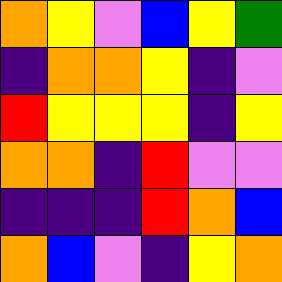[["orange", "yellow", "violet", "blue", "yellow", "green"], ["indigo", "orange", "orange", "yellow", "indigo", "violet"], ["red", "yellow", "yellow", "yellow", "indigo", "yellow"], ["orange", "orange", "indigo", "red", "violet", "violet"], ["indigo", "indigo", "indigo", "red", "orange", "blue"], ["orange", "blue", "violet", "indigo", "yellow", "orange"]]